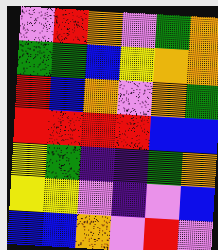[["violet", "red", "orange", "violet", "green", "orange"], ["green", "green", "blue", "yellow", "orange", "orange"], ["red", "blue", "orange", "violet", "orange", "green"], ["red", "red", "red", "red", "blue", "blue"], ["yellow", "green", "indigo", "indigo", "green", "orange"], ["yellow", "yellow", "violet", "indigo", "violet", "blue"], ["blue", "blue", "orange", "violet", "red", "violet"]]